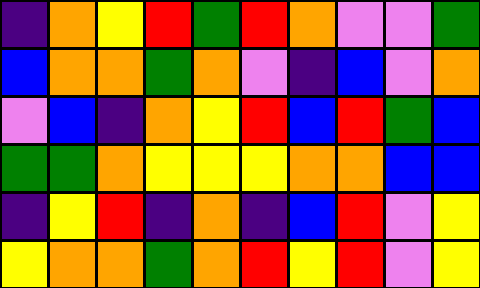[["indigo", "orange", "yellow", "red", "green", "red", "orange", "violet", "violet", "green"], ["blue", "orange", "orange", "green", "orange", "violet", "indigo", "blue", "violet", "orange"], ["violet", "blue", "indigo", "orange", "yellow", "red", "blue", "red", "green", "blue"], ["green", "green", "orange", "yellow", "yellow", "yellow", "orange", "orange", "blue", "blue"], ["indigo", "yellow", "red", "indigo", "orange", "indigo", "blue", "red", "violet", "yellow"], ["yellow", "orange", "orange", "green", "orange", "red", "yellow", "red", "violet", "yellow"]]